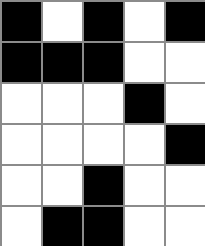[["black", "white", "black", "white", "black"], ["black", "black", "black", "white", "white"], ["white", "white", "white", "black", "white"], ["white", "white", "white", "white", "black"], ["white", "white", "black", "white", "white"], ["white", "black", "black", "white", "white"]]